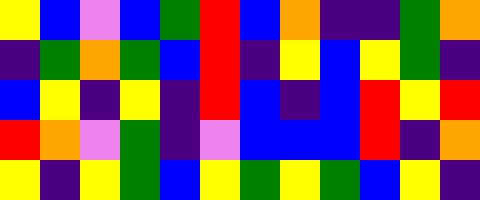[["yellow", "blue", "violet", "blue", "green", "red", "blue", "orange", "indigo", "indigo", "green", "orange"], ["indigo", "green", "orange", "green", "blue", "red", "indigo", "yellow", "blue", "yellow", "green", "indigo"], ["blue", "yellow", "indigo", "yellow", "indigo", "red", "blue", "indigo", "blue", "red", "yellow", "red"], ["red", "orange", "violet", "green", "indigo", "violet", "blue", "blue", "blue", "red", "indigo", "orange"], ["yellow", "indigo", "yellow", "green", "blue", "yellow", "green", "yellow", "green", "blue", "yellow", "indigo"]]